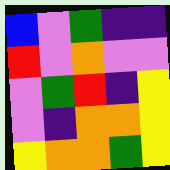[["blue", "violet", "green", "indigo", "indigo"], ["red", "violet", "orange", "violet", "violet"], ["violet", "green", "red", "indigo", "yellow"], ["violet", "indigo", "orange", "orange", "yellow"], ["yellow", "orange", "orange", "green", "yellow"]]